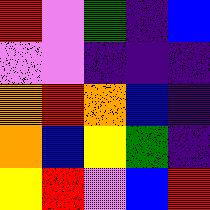[["red", "violet", "green", "indigo", "blue"], ["violet", "violet", "indigo", "indigo", "indigo"], ["orange", "red", "orange", "blue", "indigo"], ["orange", "blue", "yellow", "green", "indigo"], ["yellow", "red", "violet", "blue", "red"]]